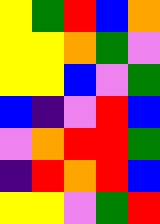[["yellow", "green", "red", "blue", "orange"], ["yellow", "yellow", "orange", "green", "violet"], ["yellow", "yellow", "blue", "violet", "green"], ["blue", "indigo", "violet", "red", "blue"], ["violet", "orange", "red", "red", "green"], ["indigo", "red", "orange", "red", "blue"], ["yellow", "yellow", "violet", "green", "red"]]